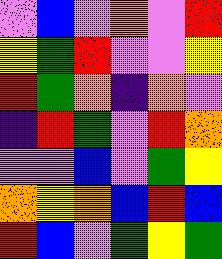[["violet", "blue", "violet", "orange", "violet", "red"], ["yellow", "green", "red", "violet", "violet", "yellow"], ["red", "green", "orange", "indigo", "orange", "violet"], ["indigo", "red", "green", "violet", "red", "orange"], ["violet", "violet", "blue", "violet", "green", "yellow"], ["orange", "yellow", "orange", "blue", "red", "blue"], ["red", "blue", "violet", "green", "yellow", "green"]]